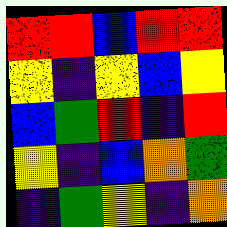[["red", "red", "blue", "red", "red"], ["yellow", "indigo", "yellow", "blue", "yellow"], ["blue", "green", "red", "indigo", "red"], ["yellow", "indigo", "blue", "orange", "green"], ["indigo", "green", "yellow", "indigo", "orange"]]